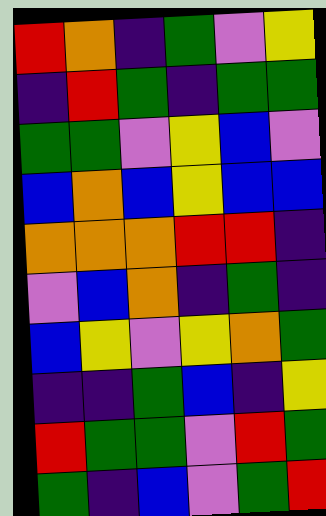[["red", "orange", "indigo", "green", "violet", "yellow"], ["indigo", "red", "green", "indigo", "green", "green"], ["green", "green", "violet", "yellow", "blue", "violet"], ["blue", "orange", "blue", "yellow", "blue", "blue"], ["orange", "orange", "orange", "red", "red", "indigo"], ["violet", "blue", "orange", "indigo", "green", "indigo"], ["blue", "yellow", "violet", "yellow", "orange", "green"], ["indigo", "indigo", "green", "blue", "indigo", "yellow"], ["red", "green", "green", "violet", "red", "green"], ["green", "indigo", "blue", "violet", "green", "red"]]